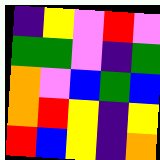[["indigo", "yellow", "violet", "red", "violet"], ["green", "green", "violet", "indigo", "green"], ["orange", "violet", "blue", "green", "blue"], ["orange", "red", "yellow", "indigo", "yellow"], ["red", "blue", "yellow", "indigo", "orange"]]